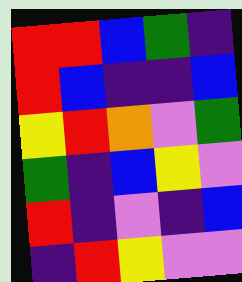[["red", "red", "blue", "green", "indigo"], ["red", "blue", "indigo", "indigo", "blue"], ["yellow", "red", "orange", "violet", "green"], ["green", "indigo", "blue", "yellow", "violet"], ["red", "indigo", "violet", "indigo", "blue"], ["indigo", "red", "yellow", "violet", "violet"]]